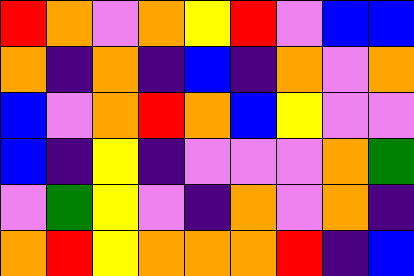[["red", "orange", "violet", "orange", "yellow", "red", "violet", "blue", "blue"], ["orange", "indigo", "orange", "indigo", "blue", "indigo", "orange", "violet", "orange"], ["blue", "violet", "orange", "red", "orange", "blue", "yellow", "violet", "violet"], ["blue", "indigo", "yellow", "indigo", "violet", "violet", "violet", "orange", "green"], ["violet", "green", "yellow", "violet", "indigo", "orange", "violet", "orange", "indigo"], ["orange", "red", "yellow", "orange", "orange", "orange", "red", "indigo", "blue"]]